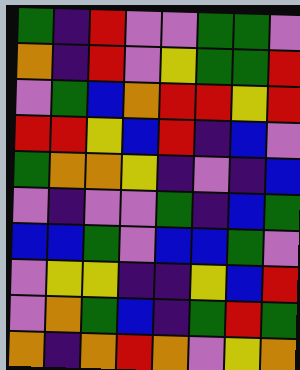[["green", "indigo", "red", "violet", "violet", "green", "green", "violet"], ["orange", "indigo", "red", "violet", "yellow", "green", "green", "red"], ["violet", "green", "blue", "orange", "red", "red", "yellow", "red"], ["red", "red", "yellow", "blue", "red", "indigo", "blue", "violet"], ["green", "orange", "orange", "yellow", "indigo", "violet", "indigo", "blue"], ["violet", "indigo", "violet", "violet", "green", "indigo", "blue", "green"], ["blue", "blue", "green", "violet", "blue", "blue", "green", "violet"], ["violet", "yellow", "yellow", "indigo", "indigo", "yellow", "blue", "red"], ["violet", "orange", "green", "blue", "indigo", "green", "red", "green"], ["orange", "indigo", "orange", "red", "orange", "violet", "yellow", "orange"]]